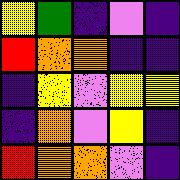[["yellow", "green", "indigo", "violet", "indigo"], ["red", "orange", "orange", "indigo", "indigo"], ["indigo", "yellow", "violet", "yellow", "yellow"], ["indigo", "orange", "violet", "yellow", "indigo"], ["red", "orange", "orange", "violet", "indigo"]]